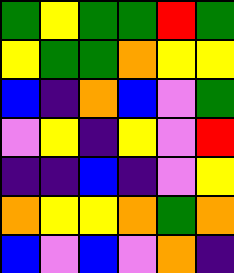[["green", "yellow", "green", "green", "red", "green"], ["yellow", "green", "green", "orange", "yellow", "yellow"], ["blue", "indigo", "orange", "blue", "violet", "green"], ["violet", "yellow", "indigo", "yellow", "violet", "red"], ["indigo", "indigo", "blue", "indigo", "violet", "yellow"], ["orange", "yellow", "yellow", "orange", "green", "orange"], ["blue", "violet", "blue", "violet", "orange", "indigo"]]